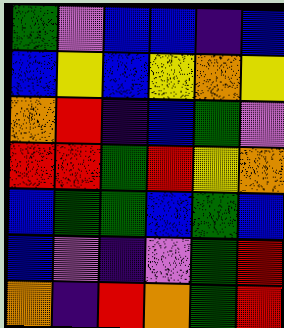[["green", "violet", "blue", "blue", "indigo", "blue"], ["blue", "yellow", "blue", "yellow", "orange", "yellow"], ["orange", "red", "indigo", "blue", "green", "violet"], ["red", "red", "green", "red", "yellow", "orange"], ["blue", "green", "green", "blue", "green", "blue"], ["blue", "violet", "indigo", "violet", "green", "red"], ["orange", "indigo", "red", "orange", "green", "red"]]